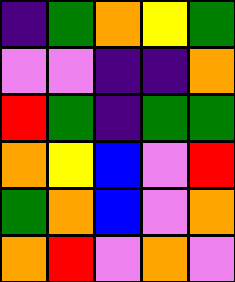[["indigo", "green", "orange", "yellow", "green"], ["violet", "violet", "indigo", "indigo", "orange"], ["red", "green", "indigo", "green", "green"], ["orange", "yellow", "blue", "violet", "red"], ["green", "orange", "blue", "violet", "orange"], ["orange", "red", "violet", "orange", "violet"]]